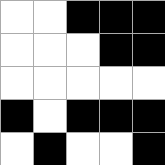[["white", "white", "black", "black", "black"], ["white", "white", "white", "black", "black"], ["white", "white", "white", "white", "white"], ["black", "white", "black", "black", "black"], ["white", "black", "white", "white", "black"]]